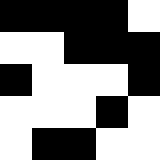[["black", "black", "black", "black", "white"], ["white", "white", "black", "black", "black"], ["black", "white", "white", "white", "black"], ["white", "white", "white", "black", "white"], ["white", "black", "black", "white", "white"]]